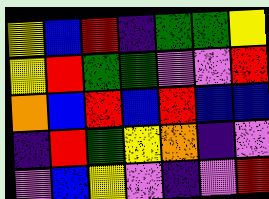[["yellow", "blue", "red", "indigo", "green", "green", "yellow"], ["yellow", "red", "green", "green", "violet", "violet", "red"], ["orange", "blue", "red", "blue", "red", "blue", "blue"], ["indigo", "red", "green", "yellow", "orange", "indigo", "violet"], ["violet", "blue", "yellow", "violet", "indigo", "violet", "red"]]